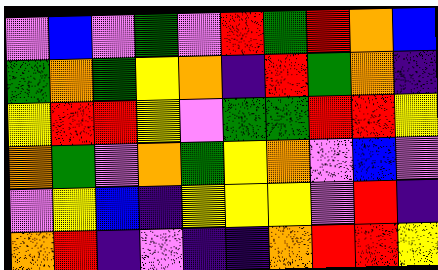[["violet", "blue", "violet", "green", "violet", "red", "green", "red", "orange", "blue"], ["green", "orange", "green", "yellow", "orange", "indigo", "red", "green", "orange", "indigo"], ["yellow", "red", "red", "yellow", "violet", "green", "green", "red", "red", "yellow"], ["orange", "green", "violet", "orange", "green", "yellow", "orange", "violet", "blue", "violet"], ["violet", "yellow", "blue", "indigo", "yellow", "yellow", "yellow", "violet", "red", "indigo"], ["orange", "red", "indigo", "violet", "indigo", "indigo", "orange", "red", "red", "yellow"]]